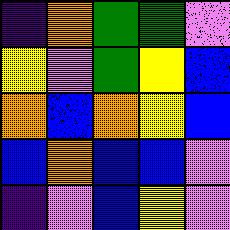[["indigo", "orange", "green", "green", "violet"], ["yellow", "violet", "green", "yellow", "blue"], ["orange", "blue", "orange", "yellow", "blue"], ["blue", "orange", "blue", "blue", "violet"], ["indigo", "violet", "blue", "yellow", "violet"]]